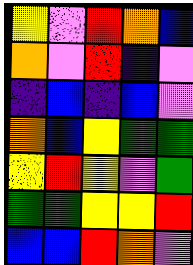[["yellow", "violet", "red", "orange", "blue"], ["orange", "violet", "red", "indigo", "violet"], ["indigo", "blue", "indigo", "blue", "violet"], ["orange", "blue", "yellow", "green", "green"], ["yellow", "red", "yellow", "violet", "green"], ["green", "green", "yellow", "yellow", "red"], ["blue", "blue", "red", "orange", "violet"]]